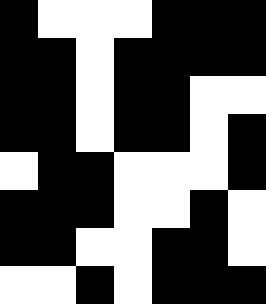[["black", "white", "white", "white", "black", "black", "black"], ["black", "black", "white", "black", "black", "black", "black"], ["black", "black", "white", "black", "black", "white", "white"], ["black", "black", "white", "black", "black", "white", "black"], ["white", "black", "black", "white", "white", "white", "black"], ["black", "black", "black", "white", "white", "black", "white"], ["black", "black", "white", "white", "black", "black", "white"], ["white", "white", "black", "white", "black", "black", "black"]]